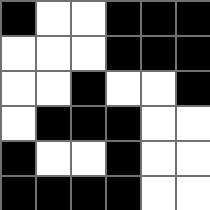[["black", "white", "white", "black", "black", "black"], ["white", "white", "white", "black", "black", "black"], ["white", "white", "black", "white", "white", "black"], ["white", "black", "black", "black", "white", "white"], ["black", "white", "white", "black", "white", "white"], ["black", "black", "black", "black", "white", "white"]]